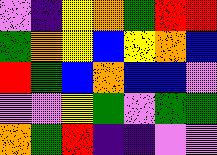[["violet", "indigo", "yellow", "orange", "green", "red", "red"], ["green", "orange", "yellow", "blue", "yellow", "orange", "blue"], ["red", "green", "blue", "orange", "blue", "blue", "violet"], ["violet", "violet", "yellow", "green", "violet", "green", "green"], ["orange", "green", "red", "indigo", "indigo", "violet", "violet"]]